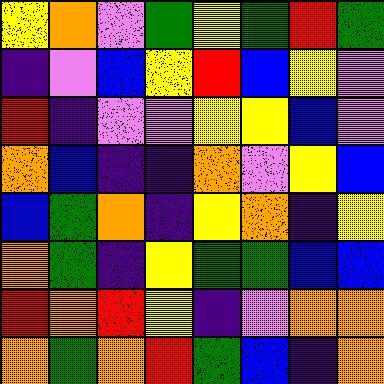[["yellow", "orange", "violet", "green", "yellow", "green", "red", "green"], ["indigo", "violet", "blue", "yellow", "red", "blue", "yellow", "violet"], ["red", "indigo", "violet", "violet", "yellow", "yellow", "blue", "violet"], ["orange", "blue", "indigo", "indigo", "orange", "violet", "yellow", "blue"], ["blue", "green", "orange", "indigo", "yellow", "orange", "indigo", "yellow"], ["orange", "green", "indigo", "yellow", "green", "green", "blue", "blue"], ["red", "orange", "red", "yellow", "indigo", "violet", "orange", "orange"], ["orange", "green", "orange", "red", "green", "blue", "indigo", "orange"]]